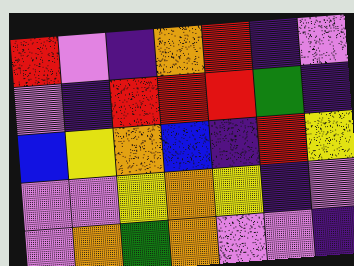[["red", "violet", "indigo", "orange", "red", "indigo", "violet"], ["violet", "indigo", "red", "red", "red", "green", "indigo"], ["blue", "yellow", "orange", "blue", "indigo", "red", "yellow"], ["violet", "violet", "yellow", "orange", "yellow", "indigo", "violet"], ["violet", "orange", "green", "orange", "violet", "violet", "indigo"]]